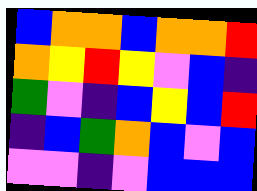[["blue", "orange", "orange", "blue", "orange", "orange", "red"], ["orange", "yellow", "red", "yellow", "violet", "blue", "indigo"], ["green", "violet", "indigo", "blue", "yellow", "blue", "red"], ["indigo", "blue", "green", "orange", "blue", "violet", "blue"], ["violet", "violet", "indigo", "violet", "blue", "blue", "blue"]]